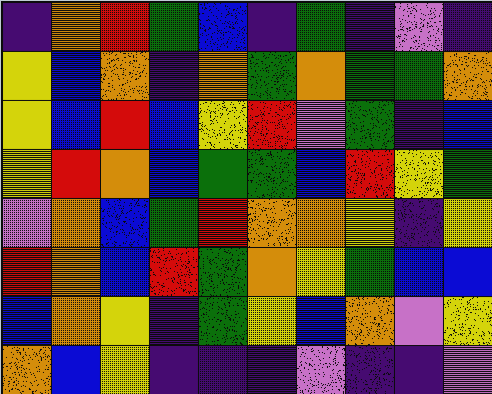[["indigo", "orange", "red", "green", "blue", "indigo", "green", "indigo", "violet", "indigo"], ["yellow", "blue", "orange", "indigo", "orange", "green", "orange", "green", "green", "orange"], ["yellow", "blue", "red", "blue", "yellow", "red", "violet", "green", "indigo", "blue"], ["yellow", "red", "orange", "blue", "green", "green", "blue", "red", "yellow", "green"], ["violet", "orange", "blue", "green", "red", "orange", "orange", "yellow", "indigo", "yellow"], ["red", "orange", "blue", "red", "green", "orange", "yellow", "green", "blue", "blue"], ["blue", "orange", "yellow", "indigo", "green", "yellow", "blue", "orange", "violet", "yellow"], ["orange", "blue", "yellow", "indigo", "indigo", "indigo", "violet", "indigo", "indigo", "violet"]]